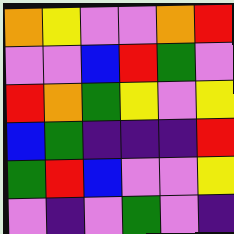[["orange", "yellow", "violet", "violet", "orange", "red"], ["violet", "violet", "blue", "red", "green", "violet"], ["red", "orange", "green", "yellow", "violet", "yellow"], ["blue", "green", "indigo", "indigo", "indigo", "red"], ["green", "red", "blue", "violet", "violet", "yellow"], ["violet", "indigo", "violet", "green", "violet", "indigo"]]